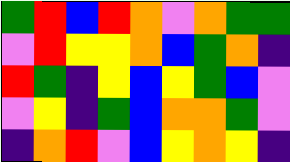[["green", "red", "blue", "red", "orange", "violet", "orange", "green", "green"], ["violet", "red", "yellow", "yellow", "orange", "blue", "green", "orange", "indigo"], ["red", "green", "indigo", "yellow", "blue", "yellow", "green", "blue", "violet"], ["violet", "yellow", "indigo", "green", "blue", "orange", "orange", "green", "violet"], ["indigo", "orange", "red", "violet", "blue", "yellow", "orange", "yellow", "indigo"]]